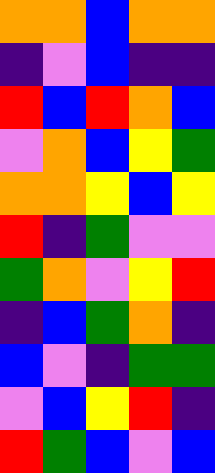[["orange", "orange", "blue", "orange", "orange"], ["indigo", "violet", "blue", "indigo", "indigo"], ["red", "blue", "red", "orange", "blue"], ["violet", "orange", "blue", "yellow", "green"], ["orange", "orange", "yellow", "blue", "yellow"], ["red", "indigo", "green", "violet", "violet"], ["green", "orange", "violet", "yellow", "red"], ["indigo", "blue", "green", "orange", "indigo"], ["blue", "violet", "indigo", "green", "green"], ["violet", "blue", "yellow", "red", "indigo"], ["red", "green", "blue", "violet", "blue"]]